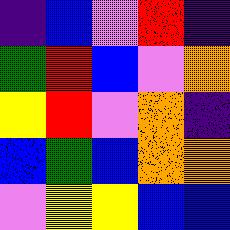[["indigo", "blue", "violet", "red", "indigo"], ["green", "red", "blue", "violet", "orange"], ["yellow", "red", "violet", "orange", "indigo"], ["blue", "green", "blue", "orange", "orange"], ["violet", "yellow", "yellow", "blue", "blue"]]